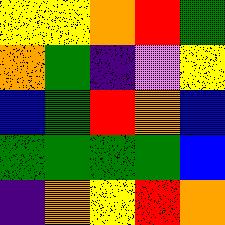[["yellow", "yellow", "orange", "red", "green"], ["orange", "green", "indigo", "violet", "yellow"], ["blue", "green", "red", "orange", "blue"], ["green", "green", "green", "green", "blue"], ["indigo", "orange", "yellow", "red", "orange"]]